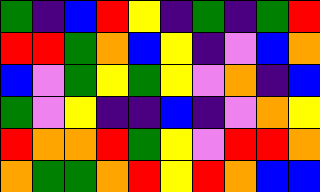[["green", "indigo", "blue", "red", "yellow", "indigo", "green", "indigo", "green", "red"], ["red", "red", "green", "orange", "blue", "yellow", "indigo", "violet", "blue", "orange"], ["blue", "violet", "green", "yellow", "green", "yellow", "violet", "orange", "indigo", "blue"], ["green", "violet", "yellow", "indigo", "indigo", "blue", "indigo", "violet", "orange", "yellow"], ["red", "orange", "orange", "red", "green", "yellow", "violet", "red", "red", "orange"], ["orange", "green", "green", "orange", "red", "yellow", "red", "orange", "blue", "blue"]]